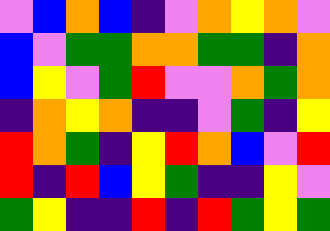[["violet", "blue", "orange", "blue", "indigo", "violet", "orange", "yellow", "orange", "violet"], ["blue", "violet", "green", "green", "orange", "orange", "green", "green", "indigo", "orange"], ["blue", "yellow", "violet", "green", "red", "violet", "violet", "orange", "green", "orange"], ["indigo", "orange", "yellow", "orange", "indigo", "indigo", "violet", "green", "indigo", "yellow"], ["red", "orange", "green", "indigo", "yellow", "red", "orange", "blue", "violet", "red"], ["red", "indigo", "red", "blue", "yellow", "green", "indigo", "indigo", "yellow", "violet"], ["green", "yellow", "indigo", "indigo", "red", "indigo", "red", "green", "yellow", "green"]]